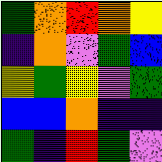[["green", "orange", "red", "orange", "yellow"], ["indigo", "orange", "violet", "green", "blue"], ["yellow", "green", "yellow", "violet", "green"], ["blue", "blue", "orange", "indigo", "indigo"], ["green", "indigo", "red", "green", "violet"]]